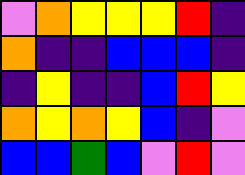[["violet", "orange", "yellow", "yellow", "yellow", "red", "indigo"], ["orange", "indigo", "indigo", "blue", "blue", "blue", "indigo"], ["indigo", "yellow", "indigo", "indigo", "blue", "red", "yellow"], ["orange", "yellow", "orange", "yellow", "blue", "indigo", "violet"], ["blue", "blue", "green", "blue", "violet", "red", "violet"]]